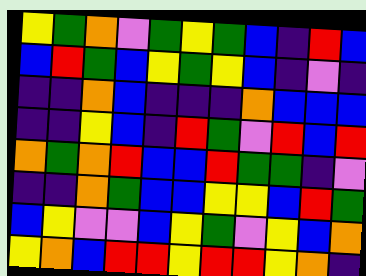[["yellow", "green", "orange", "violet", "green", "yellow", "green", "blue", "indigo", "red", "blue"], ["blue", "red", "green", "blue", "yellow", "green", "yellow", "blue", "indigo", "violet", "indigo"], ["indigo", "indigo", "orange", "blue", "indigo", "indigo", "indigo", "orange", "blue", "blue", "blue"], ["indigo", "indigo", "yellow", "blue", "indigo", "red", "green", "violet", "red", "blue", "red"], ["orange", "green", "orange", "red", "blue", "blue", "red", "green", "green", "indigo", "violet"], ["indigo", "indigo", "orange", "green", "blue", "blue", "yellow", "yellow", "blue", "red", "green"], ["blue", "yellow", "violet", "violet", "blue", "yellow", "green", "violet", "yellow", "blue", "orange"], ["yellow", "orange", "blue", "red", "red", "yellow", "red", "red", "yellow", "orange", "indigo"]]